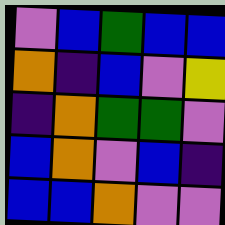[["violet", "blue", "green", "blue", "blue"], ["orange", "indigo", "blue", "violet", "yellow"], ["indigo", "orange", "green", "green", "violet"], ["blue", "orange", "violet", "blue", "indigo"], ["blue", "blue", "orange", "violet", "violet"]]